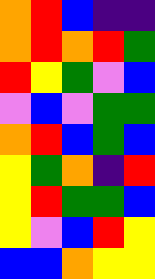[["orange", "red", "blue", "indigo", "indigo"], ["orange", "red", "orange", "red", "green"], ["red", "yellow", "green", "violet", "blue"], ["violet", "blue", "violet", "green", "green"], ["orange", "red", "blue", "green", "blue"], ["yellow", "green", "orange", "indigo", "red"], ["yellow", "red", "green", "green", "blue"], ["yellow", "violet", "blue", "red", "yellow"], ["blue", "blue", "orange", "yellow", "yellow"]]